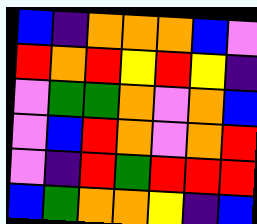[["blue", "indigo", "orange", "orange", "orange", "blue", "violet"], ["red", "orange", "red", "yellow", "red", "yellow", "indigo"], ["violet", "green", "green", "orange", "violet", "orange", "blue"], ["violet", "blue", "red", "orange", "violet", "orange", "red"], ["violet", "indigo", "red", "green", "red", "red", "red"], ["blue", "green", "orange", "orange", "yellow", "indigo", "blue"]]